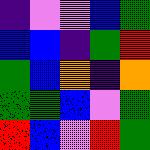[["indigo", "violet", "violet", "blue", "green"], ["blue", "blue", "indigo", "green", "red"], ["green", "blue", "orange", "indigo", "orange"], ["green", "green", "blue", "violet", "green"], ["red", "blue", "violet", "red", "green"]]